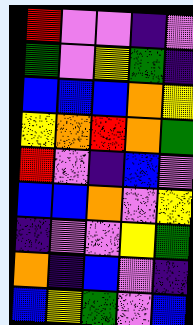[["red", "violet", "violet", "indigo", "violet"], ["green", "violet", "yellow", "green", "indigo"], ["blue", "blue", "blue", "orange", "yellow"], ["yellow", "orange", "red", "orange", "green"], ["red", "violet", "indigo", "blue", "violet"], ["blue", "blue", "orange", "violet", "yellow"], ["indigo", "violet", "violet", "yellow", "green"], ["orange", "indigo", "blue", "violet", "indigo"], ["blue", "yellow", "green", "violet", "blue"]]